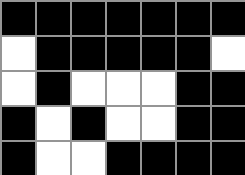[["black", "black", "black", "black", "black", "black", "black"], ["white", "black", "black", "black", "black", "black", "white"], ["white", "black", "white", "white", "white", "black", "black"], ["black", "white", "black", "white", "white", "black", "black"], ["black", "white", "white", "black", "black", "black", "black"]]